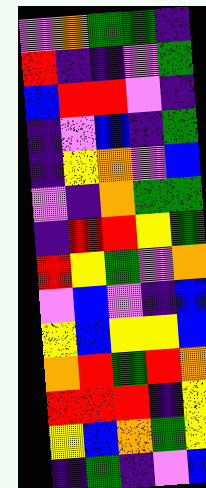[["violet", "orange", "green", "green", "indigo"], ["red", "indigo", "indigo", "violet", "green"], ["blue", "red", "red", "violet", "indigo"], ["indigo", "violet", "blue", "indigo", "green"], ["indigo", "yellow", "orange", "violet", "blue"], ["violet", "indigo", "orange", "green", "green"], ["indigo", "red", "red", "yellow", "green"], ["red", "yellow", "green", "violet", "orange"], ["violet", "blue", "violet", "indigo", "blue"], ["yellow", "blue", "yellow", "yellow", "blue"], ["orange", "red", "green", "red", "orange"], ["red", "red", "red", "indigo", "yellow"], ["yellow", "blue", "orange", "green", "yellow"], ["indigo", "green", "indigo", "violet", "blue"]]